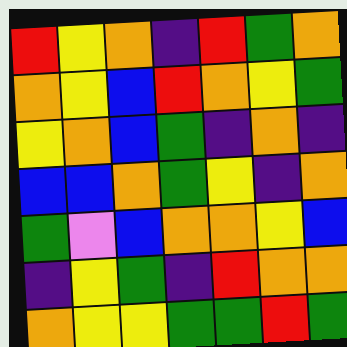[["red", "yellow", "orange", "indigo", "red", "green", "orange"], ["orange", "yellow", "blue", "red", "orange", "yellow", "green"], ["yellow", "orange", "blue", "green", "indigo", "orange", "indigo"], ["blue", "blue", "orange", "green", "yellow", "indigo", "orange"], ["green", "violet", "blue", "orange", "orange", "yellow", "blue"], ["indigo", "yellow", "green", "indigo", "red", "orange", "orange"], ["orange", "yellow", "yellow", "green", "green", "red", "green"]]